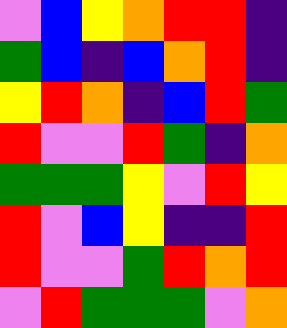[["violet", "blue", "yellow", "orange", "red", "red", "indigo"], ["green", "blue", "indigo", "blue", "orange", "red", "indigo"], ["yellow", "red", "orange", "indigo", "blue", "red", "green"], ["red", "violet", "violet", "red", "green", "indigo", "orange"], ["green", "green", "green", "yellow", "violet", "red", "yellow"], ["red", "violet", "blue", "yellow", "indigo", "indigo", "red"], ["red", "violet", "violet", "green", "red", "orange", "red"], ["violet", "red", "green", "green", "green", "violet", "orange"]]